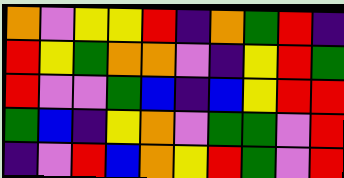[["orange", "violet", "yellow", "yellow", "red", "indigo", "orange", "green", "red", "indigo"], ["red", "yellow", "green", "orange", "orange", "violet", "indigo", "yellow", "red", "green"], ["red", "violet", "violet", "green", "blue", "indigo", "blue", "yellow", "red", "red"], ["green", "blue", "indigo", "yellow", "orange", "violet", "green", "green", "violet", "red"], ["indigo", "violet", "red", "blue", "orange", "yellow", "red", "green", "violet", "red"]]